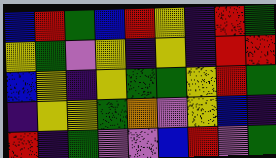[["blue", "red", "green", "blue", "red", "yellow", "indigo", "red", "green"], ["yellow", "green", "violet", "yellow", "indigo", "yellow", "indigo", "red", "red"], ["blue", "yellow", "indigo", "yellow", "green", "green", "yellow", "red", "green"], ["indigo", "yellow", "yellow", "green", "orange", "violet", "yellow", "blue", "indigo"], ["red", "indigo", "green", "violet", "violet", "blue", "red", "violet", "green"]]